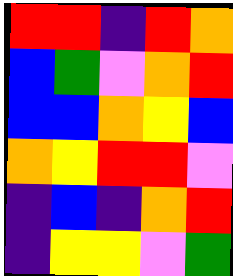[["red", "red", "indigo", "red", "orange"], ["blue", "green", "violet", "orange", "red"], ["blue", "blue", "orange", "yellow", "blue"], ["orange", "yellow", "red", "red", "violet"], ["indigo", "blue", "indigo", "orange", "red"], ["indigo", "yellow", "yellow", "violet", "green"]]